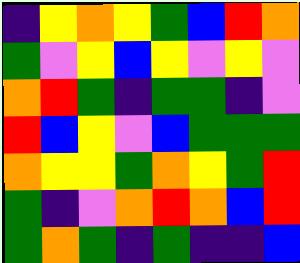[["indigo", "yellow", "orange", "yellow", "green", "blue", "red", "orange"], ["green", "violet", "yellow", "blue", "yellow", "violet", "yellow", "violet"], ["orange", "red", "green", "indigo", "green", "green", "indigo", "violet"], ["red", "blue", "yellow", "violet", "blue", "green", "green", "green"], ["orange", "yellow", "yellow", "green", "orange", "yellow", "green", "red"], ["green", "indigo", "violet", "orange", "red", "orange", "blue", "red"], ["green", "orange", "green", "indigo", "green", "indigo", "indigo", "blue"]]